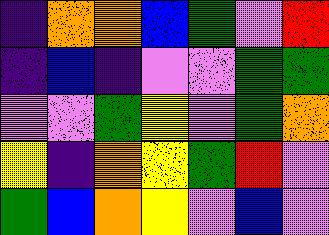[["indigo", "orange", "orange", "blue", "green", "violet", "red"], ["indigo", "blue", "indigo", "violet", "violet", "green", "green"], ["violet", "violet", "green", "yellow", "violet", "green", "orange"], ["yellow", "indigo", "orange", "yellow", "green", "red", "violet"], ["green", "blue", "orange", "yellow", "violet", "blue", "violet"]]